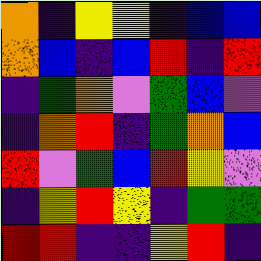[["orange", "indigo", "yellow", "yellow", "indigo", "blue", "blue"], ["orange", "blue", "indigo", "blue", "red", "indigo", "red"], ["indigo", "green", "orange", "violet", "green", "blue", "violet"], ["indigo", "orange", "red", "indigo", "green", "orange", "blue"], ["red", "violet", "green", "blue", "red", "yellow", "violet"], ["indigo", "yellow", "red", "yellow", "indigo", "green", "green"], ["red", "red", "indigo", "indigo", "yellow", "red", "indigo"]]